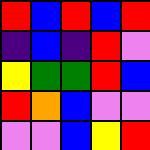[["red", "blue", "red", "blue", "red"], ["indigo", "blue", "indigo", "red", "violet"], ["yellow", "green", "green", "red", "blue"], ["red", "orange", "blue", "violet", "violet"], ["violet", "violet", "blue", "yellow", "red"]]